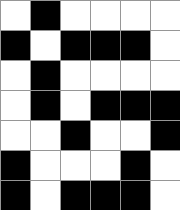[["white", "black", "white", "white", "white", "white"], ["black", "white", "black", "black", "black", "white"], ["white", "black", "white", "white", "white", "white"], ["white", "black", "white", "black", "black", "black"], ["white", "white", "black", "white", "white", "black"], ["black", "white", "white", "white", "black", "white"], ["black", "white", "black", "black", "black", "white"]]